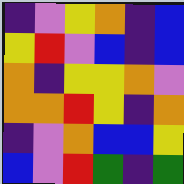[["indigo", "violet", "yellow", "orange", "indigo", "blue"], ["yellow", "red", "violet", "blue", "indigo", "blue"], ["orange", "indigo", "yellow", "yellow", "orange", "violet"], ["orange", "orange", "red", "yellow", "indigo", "orange"], ["indigo", "violet", "orange", "blue", "blue", "yellow"], ["blue", "violet", "red", "green", "indigo", "green"]]